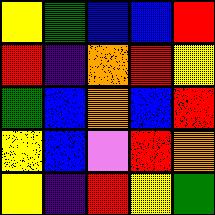[["yellow", "green", "blue", "blue", "red"], ["red", "indigo", "orange", "red", "yellow"], ["green", "blue", "orange", "blue", "red"], ["yellow", "blue", "violet", "red", "orange"], ["yellow", "indigo", "red", "yellow", "green"]]